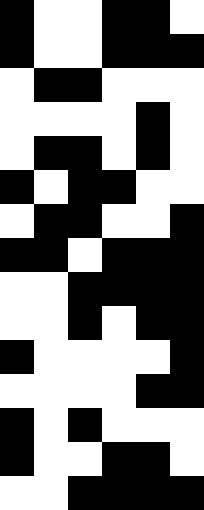[["black", "white", "white", "black", "black", "white"], ["black", "white", "white", "black", "black", "black"], ["white", "black", "black", "white", "white", "white"], ["white", "white", "white", "white", "black", "white"], ["white", "black", "black", "white", "black", "white"], ["black", "white", "black", "black", "white", "white"], ["white", "black", "black", "white", "white", "black"], ["black", "black", "white", "black", "black", "black"], ["white", "white", "black", "black", "black", "black"], ["white", "white", "black", "white", "black", "black"], ["black", "white", "white", "white", "white", "black"], ["white", "white", "white", "white", "black", "black"], ["black", "white", "black", "white", "white", "white"], ["black", "white", "white", "black", "black", "white"], ["white", "white", "black", "black", "black", "black"]]